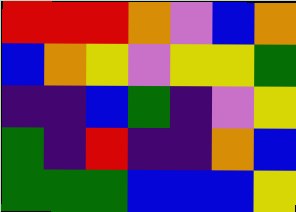[["red", "red", "red", "orange", "violet", "blue", "orange"], ["blue", "orange", "yellow", "violet", "yellow", "yellow", "green"], ["indigo", "indigo", "blue", "green", "indigo", "violet", "yellow"], ["green", "indigo", "red", "indigo", "indigo", "orange", "blue"], ["green", "green", "green", "blue", "blue", "blue", "yellow"]]